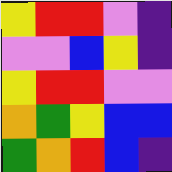[["yellow", "red", "red", "violet", "indigo"], ["violet", "violet", "blue", "yellow", "indigo"], ["yellow", "red", "red", "violet", "violet"], ["orange", "green", "yellow", "blue", "blue"], ["green", "orange", "red", "blue", "indigo"]]